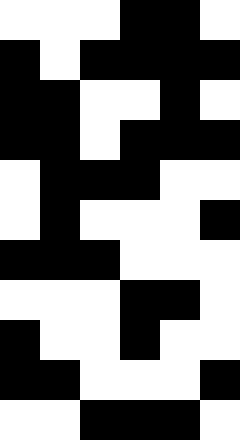[["white", "white", "white", "black", "black", "white"], ["black", "white", "black", "black", "black", "black"], ["black", "black", "white", "white", "black", "white"], ["black", "black", "white", "black", "black", "black"], ["white", "black", "black", "black", "white", "white"], ["white", "black", "white", "white", "white", "black"], ["black", "black", "black", "white", "white", "white"], ["white", "white", "white", "black", "black", "white"], ["black", "white", "white", "black", "white", "white"], ["black", "black", "white", "white", "white", "black"], ["white", "white", "black", "black", "black", "white"]]